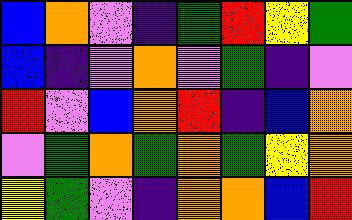[["blue", "orange", "violet", "indigo", "green", "red", "yellow", "green"], ["blue", "indigo", "violet", "orange", "violet", "green", "indigo", "violet"], ["red", "violet", "blue", "orange", "red", "indigo", "blue", "orange"], ["violet", "green", "orange", "green", "orange", "green", "yellow", "orange"], ["yellow", "green", "violet", "indigo", "orange", "orange", "blue", "red"]]